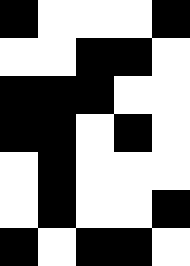[["black", "white", "white", "white", "black"], ["white", "white", "black", "black", "white"], ["black", "black", "black", "white", "white"], ["black", "black", "white", "black", "white"], ["white", "black", "white", "white", "white"], ["white", "black", "white", "white", "black"], ["black", "white", "black", "black", "white"]]